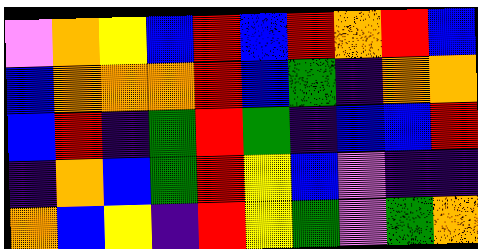[["violet", "orange", "yellow", "blue", "red", "blue", "red", "orange", "red", "blue"], ["blue", "orange", "orange", "orange", "red", "blue", "green", "indigo", "orange", "orange"], ["blue", "red", "indigo", "green", "red", "green", "indigo", "blue", "blue", "red"], ["indigo", "orange", "blue", "green", "red", "yellow", "blue", "violet", "indigo", "indigo"], ["orange", "blue", "yellow", "indigo", "red", "yellow", "green", "violet", "green", "orange"]]